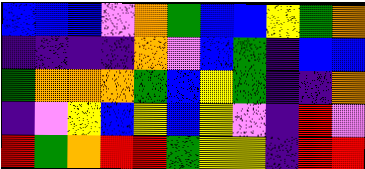[["blue", "blue", "blue", "violet", "orange", "green", "blue", "blue", "yellow", "green", "orange"], ["indigo", "indigo", "indigo", "indigo", "orange", "violet", "blue", "green", "indigo", "blue", "blue"], ["green", "orange", "orange", "orange", "green", "blue", "yellow", "green", "indigo", "indigo", "orange"], ["indigo", "violet", "yellow", "blue", "yellow", "blue", "yellow", "violet", "indigo", "red", "violet"], ["red", "green", "orange", "red", "red", "green", "yellow", "yellow", "indigo", "red", "red"]]